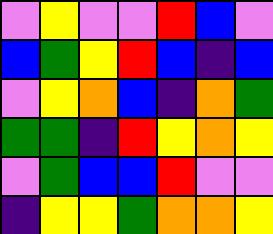[["violet", "yellow", "violet", "violet", "red", "blue", "violet"], ["blue", "green", "yellow", "red", "blue", "indigo", "blue"], ["violet", "yellow", "orange", "blue", "indigo", "orange", "green"], ["green", "green", "indigo", "red", "yellow", "orange", "yellow"], ["violet", "green", "blue", "blue", "red", "violet", "violet"], ["indigo", "yellow", "yellow", "green", "orange", "orange", "yellow"]]